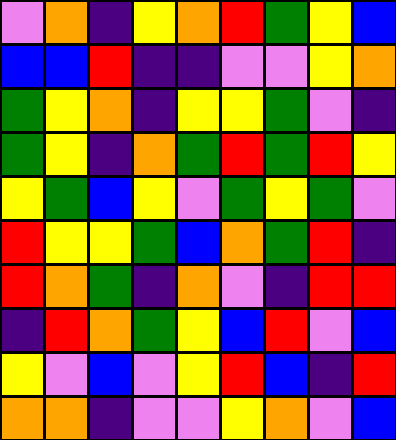[["violet", "orange", "indigo", "yellow", "orange", "red", "green", "yellow", "blue"], ["blue", "blue", "red", "indigo", "indigo", "violet", "violet", "yellow", "orange"], ["green", "yellow", "orange", "indigo", "yellow", "yellow", "green", "violet", "indigo"], ["green", "yellow", "indigo", "orange", "green", "red", "green", "red", "yellow"], ["yellow", "green", "blue", "yellow", "violet", "green", "yellow", "green", "violet"], ["red", "yellow", "yellow", "green", "blue", "orange", "green", "red", "indigo"], ["red", "orange", "green", "indigo", "orange", "violet", "indigo", "red", "red"], ["indigo", "red", "orange", "green", "yellow", "blue", "red", "violet", "blue"], ["yellow", "violet", "blue", "violet", "yellow", "red", "blue", "indigo", "red"], ["orange", "orange", "indigo", "violet", "violet", "yellow", "orange", "violet", "blue"]]